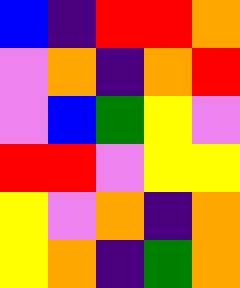[["blue", "indigo", "red", "red", "orange"], ["violet", "orange", "indigo", "orange", "red"], ["violet", "blue", "green", "yellow", "violet"], ["red", "red", "violet", "yellow", "yellow"], ["yellow", "violet", "orange", "indigo", "orange"], ["yellow", "orange", "indigo", "green", "orange"]]